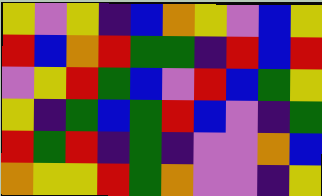[["yellow", "violet", "yellow", "indigo", "blue", "orange", "yellow", "violet", "blue", "yellow"], ["red", "blue", "orange", "red", "green", "green", "indigo", "red", "blue", "red"], ["violet", "yellow", "red", "green", "blue", "violet", "red", "blue", "green", "yellow"], ["yellow", "indigo", "green", "blue", "green", "red", "blue", "violet", "indigo", "green"], ["red", "green", "red", "indigo", "green", "indigo", "violet", "violet", "orange", "blue"], ["orange", "yellow", "yellow", "red", "green", "orange", "violet", "violet", "indigo", "yellow"]]